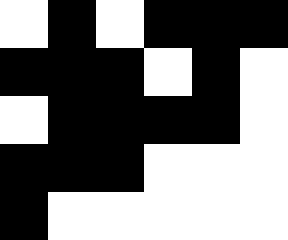[["white", "black", "white", "black", "black", "black"], ["black", "black", "black", "white", "black", "white"], ["white", "black", "black", "black", "black", "white"], ["black", "black", "black", "white", "white", "white"], ["black", "white", "white", "white", "white", "white"]]